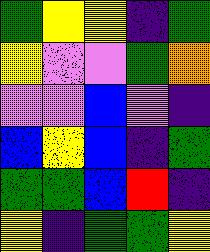[["green", "yellow", "yellow", "indigo", "green"], ["yellow", "violet", "violet", "green", "orange"], ["violet", "violet", "blue", "violet", "indigo"], ["blue", "yellow", "blue", "indigo", "green"], ["green", "green", "blue", "red", "indigo"], ["yellow", "indigo", "green", "green", "yellow"]]